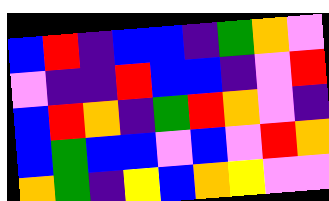[["blue", "red", "indigo", "blue", "blue", "indigo", "green", "orange", "violet"], ["violet", "indigo", "indigo", "red", "blue", "blue", "indigo", "violet", "red"], ["blue", "red", "orange", "indigo", "green", "red", "orange", "violet", "indigo"], ["blue", "green", "blue", "blue", "violet", "blue", "violet", "red", "orange"], ["orange", "green", "indigo", "yellow", "blue", "orange", "yellow", "violet", "violet"]]